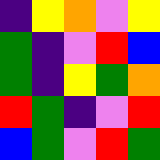[["indigo", "yellow", "orange", "violet", "yellow"], ["green", "indigo", "violet", "red", "blue"], ["green", "indigo", "yellow", "green", "orange"], ["red", "green", "indigo", "violet", "red"], ["blue", "green", "violet", "red", "green"]]